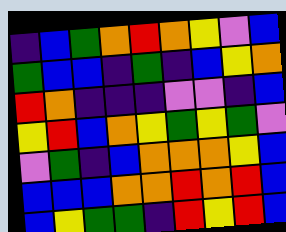[["indigo", "blue", "green", "orange", "red", "orange", "yellow", "violet", "blue"], ["green", "blue", "blue", "indigo", "green", "indigo", "blue", "yellow", "orange"], ["red", "orange", "indigo", "indigo", "indigo", "violet", "violet", "indigo", "blue"], ["yellow", "red", "blue", "orange", "yellow", "green", "yellow", "green", "violet"], ["violet", "green", "indigo", "blue", "orange", "orange", "orange", "yellow", "blue"], ["blue", "blue", "blue", "orange", "orange", "red", "orange", "red", "blue"], ["blue", "yellow", "green", "green", "indigo", "red", "yellow", "red", "blue"]]